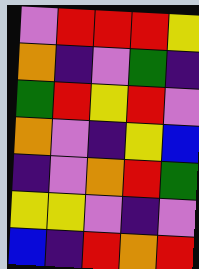[["violet", "red", "red", "red", "yellow"], ["orange", "indigo", "violet", "green", "indigo"], ["green", "red", "yellow", "red", "violet"], ["orange", "violet", "indigo", "yellow", "blue"], ["indigo", "violet", "orange", "red", "green"], ["yellow", "yellow", "violet", "indigo", "violet"], ["blue", "indigo", "red", "orange", "red"]]